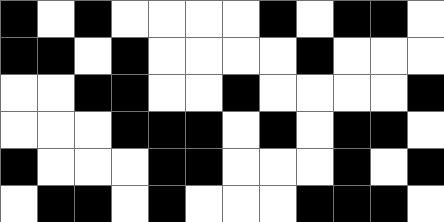[["black", "white", "black", "white", "white", "white", "white", "black", "white", "black", "black", "white"], ["black", "black", "white", "black", "white", "white", "white", "white", "black", "white", "white", "white"], ["white", "white", "black", "black", "white", "white", "black", "white", "white", "white", "white", "black"], ["white", "white", "white", "black", "black", "black", "white", "black", "white", "black", "black", "white"], ["black", "white", "white", "white", "black", "black", "white", "white", "white", "black", "white", "black"], ["white", "black", "black", "white", "black", "white", "white", "white", "black", "black", "black", "white"]]